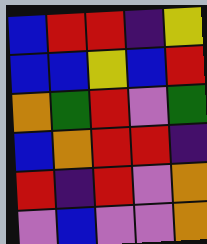[["blue", "red", "red", "indigo", "yellow"], ["blue", "blue", "yellow", "blue", "red"], ["orange", "green", "red", "violet", "green"], ["blue", "orange", "red", "red", "indigo"], ["red", "indigo", "red", "violet", "orange"], ["violet", "blue", "violet", "violet", "orange"]]